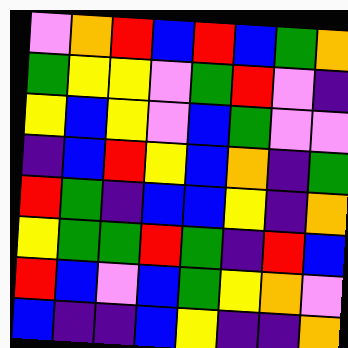[["violet", "orange", "red", "blue", "red", "blue", "green", "orange"], ["green", "yellow", "yellow", "violet", "green", "red", "violet", "indigo"], ["yellow", "blue", "yellow", "violet", "blue", "green", "violet", "violet"], ["indigo", "blue", "red", "yellow", "blue", "orange", "indigo", "green"], ["red", "green", "indigo", "blue", "blue", "yellow", "indigo", "orange"], ["yellow", "green", "green", "red", "green", "indigo", "red", "blue"], ["red", "blue", "violet", "blue", "green", "yellow", "orange", "violet"], ["blue", "indigo", "indigo", "blue", "yellow", "indigo", "indigo", "orange"]]